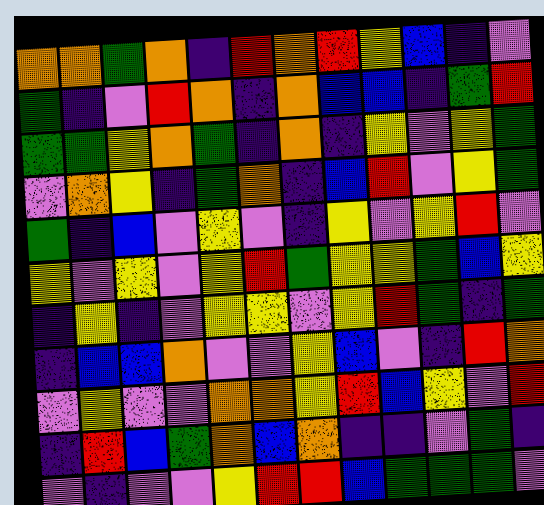[["orange", "orange", "green", "orange", "indigo", "red", "orange", "red", "yellow", "blue", "indigo", "violet"], ["green", "indigo", "violet", "red", "orange", "indigo", "orange", "blue", "blue", "indigo", "green", "red"], ["green", "green", "yellow", "orange", "green", "indigo", "orange", "indigo", "yellow", "violet", "yellow", "green"], ["violet", "orange", "yellow", "indigo", "green", "orange", "indigo", "blue", "red", "violet", "yellow", "green"], ["green", "indigo", "blue", "violet", "yellow", "violet", "indigo", "yellow", "violet", "yellow", "red", "violet"], ["yellow", "violet", "yellow", "violet", "yellow", "red", "green", "yellow", "yellow", "green", "blue", "yellow"], ["indigo", "yellow", "indigo", "violet", "yellow", "yellow", "violet", "yellow", "red", "green", "indigo", "green"], ["indigo", "blue", "blue", "orange", "violet", "violet", "yellow", "blue", "violet", "indigo", "red", "orange"], ["violet", "yellow", "violet", "violet", "orange", "orange", "yellow", "red", "blue", "yellow", "violet", "red"], ["indigo", "red", "blue", "green", "orange", "blue", "orange", "indigo", "indigo", "violet", "green", "indigo"], ["violet", "indigo", "violet", "violet", "yellow", "red", "red", "blue", "green", "green", "green", "violet"]]